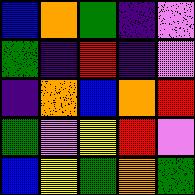[["blue", "orange", "green", "indigo", "violet"], ["green", "indigo", "red", "indigo", "violet"], ["indigo", "orange", "blue", "orange", "red"], ["green", "violet", "yellow", "red", "violet"], ["blue", "yellow", "green", "orange", "green"]]